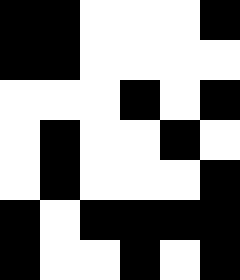[["black", "black", "white", "white", "white", "black"], ["black", "black", "white", "white", "white", "white"], ["white", "white", "white", "black", "white", "black"], ["white", "black", "white", "white", "black", "white"], ["white", "black", "white", "white", "white", "black"], ["black", "white", "black", "black", "black", "black"], ["black", "white", "white", "black", "white", "black"]]